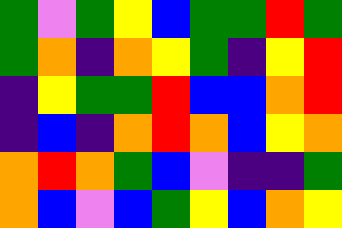[["green", "violet", "green", "yellow", "blue", "green", "green", "red", "green"], ["green", "orange", "indigo", "orange", "yellow", "green", "indigo", "yellow", "red"], ["indigo", "yellow", "green", "green", "red", "blue", "blue", "orange", "red"], ["indigo", "blue", "indigo", "orange", "red", "orange", "blue", "yellow", "orange"], ["orange", "red", "orange", "green", "blue", "violet", "indigo", "indigo", "green"], ["orange", "blue", "violet", "blue", "green", "yellow", "blue", "orange", "yellow"]]